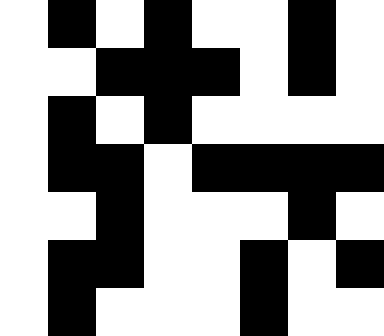[["white", "black", "white", "black", "white", "white", "black", "white"], ["white", "white", "black", "black", "black", "white", "black", "white"], ["white", "black", "white", "black", "white", "white", "white", "white"], ["white", "black", "black", "white", "black", "black", "black", "black"], ["white", "white", "black", "white", "white", "white", "black", "white"], ["white", "black", "black", "white", "white", "black", "white", "black"], ["white", "black", "white", "white", "white", "black", "white", "white"]]